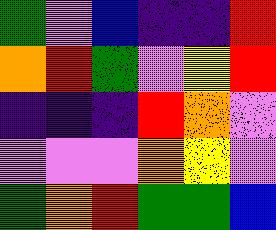[["green", "violet", "blue", "indigo", "indigo", "red"], ["orange", "red", "green", "violet", "yellow", "red"], ["indigo", "indigo", "indigo", "red", "orange", "violet"], ["violet", "violet", "violet", "orange", "yellow", "violet"], ["green", "orange", "red", "green", "green", "blue"]]